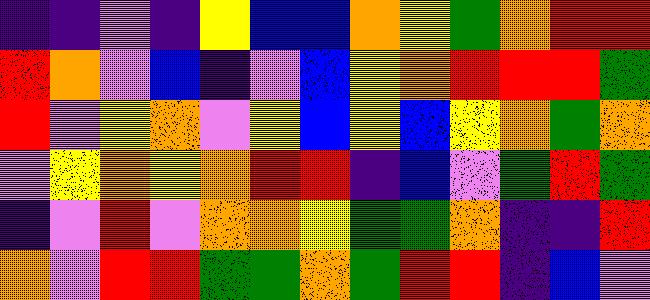[["indigo", "indigo", "violet", "indigo", "yellow", "blue", "blue", "orange", "yellow", "green", "orange", "red", "red"], ["red", "orange", "violet", "blue", "indigo", "violet", "blue", "yellow", "orange", "red", "red", "red", "green"], ["red", "violet", "yellow", "orange", "violet", "yellow", "blue", "yellow", "blue", "yellow", "orange", "green", "orange"], ["violet", "yellow", "orange", "yellow", "orange", "red", "red", "indigo", "blue", "violet", "green", "red", "green"], ["indigo", "violet", "red", "violet", "orange", "orange", "yellow", "green", "green", "orange", "indigo", "indigo", "red"], ["orange", "violet", "red", "red", "green", "green", "orange", "green", "red", "red", "indigo", "blue", "violet"]]